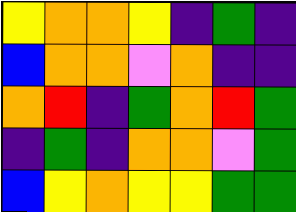[["yellow", "orange", "orange", "yellow", "indigo", "green", "indigo"], ["blue", "orange", "orange", "violet", "orange", "indigo", "indigo"], ["orange", "red", "indigo", "green", "orange", "red", "green"], ["indigo", "green", "indigo", "orange", "orange", "violet", "green"], ["blue", "yellow", "orange", "yellow", "yellow", "green", "green"]]